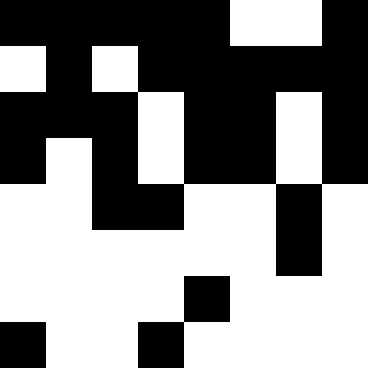[["black", "black", "black", "black", "black", "white", "white", "black"], ["white", "black", "white", "black", "black", "black", "black", "black"], ["black", "black", "black", "white", "black", "black", "white", "black"], ["black", "white", "black", "white", "black", "black", "white", "black"], ["white", "white", "black", "black", "white", "white", "black", "white"], ["white", "white", "white", "white", "white", "white", "black", "white"], ["white", "white", "white", "white", "black", "white", "white", "white"], ["black", "white", "white", "black", "white", "white", "white", "white"]]